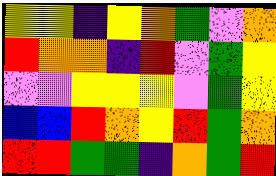[["yellow", "yellow", "indigo", "yellow", "orange", "green", "violet", "orange"], ["red", "orange", "orange", "indigo", "red", "violet", "green", "yellow"], ["violet", "violet", "yellow", "yellow", "yellow", "violet", "green", "yellow"], ["blue", "blue", "red", "orange", "yellow", "red", "green", "orange"], ["red", "red", "green", "green", "indigo", "orange", "green", "red"]]